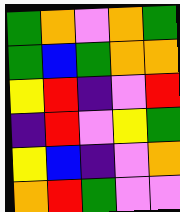[["green", "orange", "violet", "orange", "green"], ["green", "blue", "green", "orange", "orange"], ["yellow", "red", "indigo", "violet", "red"], ["indigo", "red", "violet", "yellow", "green"], ["yellow", "blue", "indigo", "violet", "orange"], ["orange", "red", "green", "violet", "violet"]]